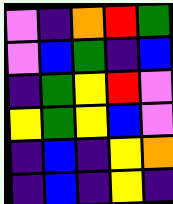[["violet", "indigo", "orange", "red", "green"], ["violet", "blue", "green", "indigo", "blue"], ["indigo", "green", "yellow", "red", "violet"], ["yellow", "green", "yellow", "blue", "violet"], ["indigo", "blue", "indigo", "yellow", "orange"], ["indigo", "blue", "indigo", "yellow", "indigo"]]